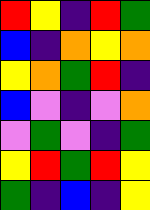[["red", "yellow", "indigo", "red", "green"], ["blue", "indigo", "orange", "yellow", "orange"], ["yellow", "orange", "green", "red", "indigo"], ["blue", "violet", "indigo", "violet", "orange"], ["violet", "green", "violet", "indigo", "green"], ["yellow", "red", "green", "red", "yellow"], ["green", "indigo", "blue", "indigo", "yellow"]]